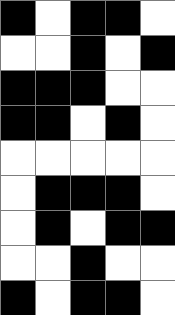[["black", "white", "black", "black", "white"], ["white", "white", "black", "white", "black"], ["black", "black", "black", "white", "white"], ["black", "black", "white", "black", "white"], ["white", "white", "white", "white", "white"], ["white", "black", "black", "black", "white"], ["white", "black", "white", "black", "black"], ["white", "white", "black", "white", "white"], ["black", "white", "black", "black", "white"]]